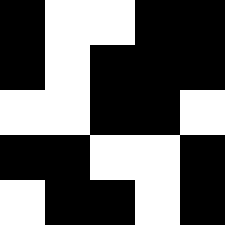[["black", "white", "white", "black", "black"], ["black", "white", "black", "black", "black"], ["white", "white", "black", "black", "white"], ["black", "black", "white", "white", "black"], ["white", "black", "black", "white", "black"]]